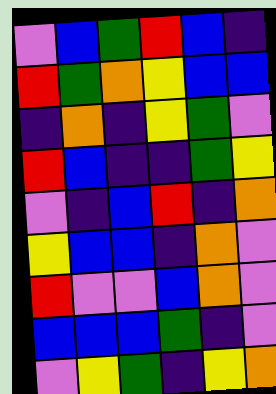[["violet", "blue", "green", "red", "blue", "indigo"], ["red", "green", "orange", "yellow", "blue", "blue"], ["indigo", "orange", "indigo", "yellow", "green", "violet"], ["red", "blue", "indigo", "indigo", "green", "yellow"], ["violet", "indigo", "blue", "red", "indigo", "orange"], ["yellow", "blue", "blue", "indigo", "orange", "violet"], ["red", "violet", "violet", "blue", "orange", "violet"], ["blue", "blue", "blue", "green", "indigo", "violet"], ["violet", "yellow", "green", "indigo", "yellow", "orange"]]